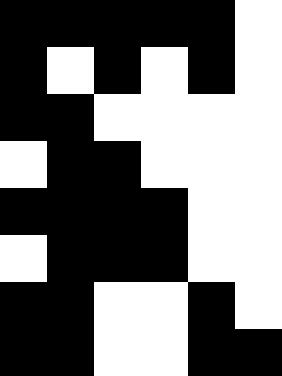[["black", "black", "black", "black", "black", "white"], ["black", "white", "black", "white", "black", "white"], ["black", "black", "white", "white", "white", "white"], ["white", "black", "black", "white", "white", "white"], ["black", "black", "black", "black", "white", "white"], ["white", "black", "black", "black", "white", "white"], ["black", "black", "white", "white", "black", "white"], ["black", "black", "white", "white", "black", "black"]]